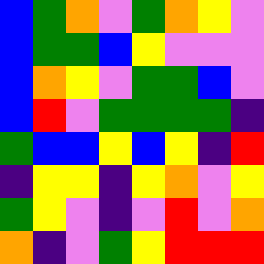[["blue", "green", "orange", "violet", "green", "orange", "yellow", "violet"], ["blue", "green", "green", "blue", "yellow", "violet", "violet", "violet"], ["blue", "orange", "yellow", "violet", "green", "green", "blue", "violet"], ["blue", "red", "violet", "green", "green", "green", "green", "indigo"], ["green", "blue", "blue", "yellow", "blue", "yellow", "indigo", "red"], ["indigo", "yellow", "yellow", "indigo", "yellow", "orange", "violet", "yellow"], ["green", "yellow", "violet", "indigo", "violet", "red", "violet", "orange"], ["orange", "indigo", "violet", "green", "yellow", "red", "red", "red"]]